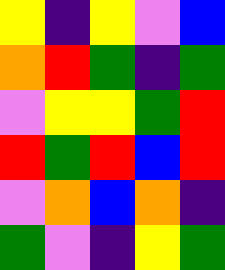[["yellow", "indigo", "yellow", "violet", "blue"], ["orange", "red", "green", "indigo", "green"], ["violet", "yellow", "yellow", "green", "red"], ["red", "green", "red", "blue", "red"], ["violet", "orange", "blue", "orange", "indigo"], ["green", "violet", "indigo", "yellow", "green"]]